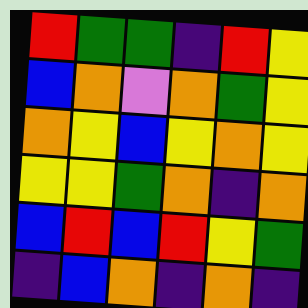[["red", "green", "green", "indigo", "red", "yellow"], ["blue", "orange", "violet", "orange", "green", "yellow"], ["orange", "yellow", "blue", "yellow", "orange", "yellow"], ["yellow", "yellow", "green", "orange", "indigo", "orange"], ["blue", "red", "blue", "red", "yellow", "green"], ["indigo", "blue", "orange", "indigo", "orange", "indigo"]]